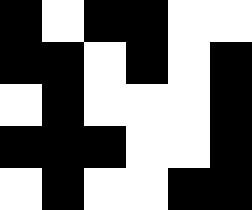[["black", "white", "black", "black", "white", "white"], ["black", "black", "white", "black", "white", "black"], ["white", "black", "white", "white", "white", "black"], ["black", "black", "black", "white", "white", "black"], ["white", "black", "white", "white", "black", "black"]]